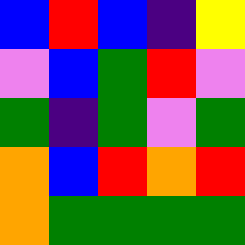[["blue", "red", "blue", "indigo", "yellow"], ["violet", "blue", "green", "red", "violet"], ["green", "indigo", "green", "violet", "green"], ["orange", "blue", "red", "orange", "red"], ["orange", "green", "green", "green", "green"]]